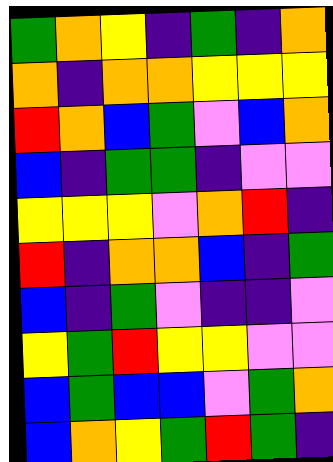[["green", "orange", "yellow", "indigo", "green", "indigo", "orange"], ["orange", "indigo", "orange", "orange", "yellow", "yellow", "yellow"], ["red", "orange", "blue", "green", "violet", "blue", "orange"], ["blue", "indigo", "green", "green", "indigo", "violet", "violet"], ["yellow", "yellow", "yellow", "violet", "orange", "red", "indigo"], ["red", "indigo", "orange", "orange", "blue", "indigo", "green"], ["blue", "indigo", "green", "violet", "indigo", "indigo", "violet"], ["yellow", "green", "red", "yellow", "yellow", "violet", "violet"], ["blue", "green", "blue", "blue", "violet", "green", "orange"], ["blue", "orange", "yellow", "green", "red", "green", "indigo"]]